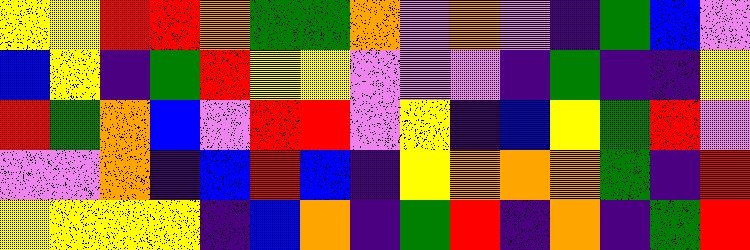[["yellow", "yellow", "red", "red", "orange", "green", "green", "orange", "violet", "orange", "violet", "indigo", "green", "blue", "violet"], ["blue", "yellow", "indigo", "green", "red", "yellow", "yellow", "violet", "violet", "violet", "indigo", "green", "indigo", "indigo", "yellow"], ["red", "green", "orange", "blue", "violet", "red", "red", "violet", "yellow", "indigo", "blue", "yellow", "green", "red", "violet"], ["violet", "violet", "orange", "indigo", "blue", "red", "blue", "indigo", "yellow", "orange", "orange", "orange", "green", "indigo", "red"], ["yellow", "yellow", "yellow", "yellow", "indigo", "blue", "orange", "indigo", "green", "red", "indigo", "orange", "indigo", "green", "red"]]